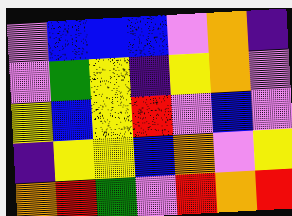[["violet", "blue", "blue", "blue", "violet", "orange", "indigo"], ["violet", "green", "yellow", "indigo", "yellow", "orange", "violet"], ["yellow", "blue", "yellow", "red", "violet", "blue", "violet"], ["indigo", "yellow", "yellow", "blue", "orange", "violet", "yellow"], ["orange", "red", "green", "violet", "red", "orange", "red"]]